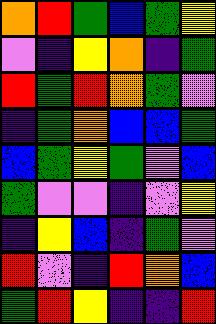[["orange", "red", "green", "blue", "green", "yellow"], ["violet", "indigo", "yellow", "orange", "indigo", "green"], ["red", "green", "red", "orange", "green", "violet"], ["indigo", "green", "orange", "blue", "blue", "green"], ["blue", "green", "yellow", "green", "violet", "blue"], ["green", "violet", "violet", "indigo", "violet", "yellow"], ["indigo", "yellow", "blue", "indigo", "green", "violet"], ["red", "violet", "indigo", "red", "orange", "blue"], ["green", "red", "yellow", "indigo", "indigo", "red"]]